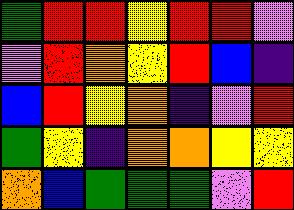[["green", "red", "red", "yellow", "red", "red", "violet"], ["violet", "red", "orange", "yellow", "red", "blue", "indigo"], ["blue", "red", "yellow", "orange", "indigo", "violet", "red"], ["green", "yellow", "indigo", "orange", "orange", "yellow", "yellow"], ["orange", "blue", "green", "green", "green", "violet", "red"]]